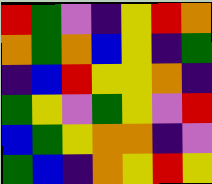[["red", "green", "violet", "indigo", "yellow", "red", "orange"], ["orange", "green", "orange", "blue", "yellow", "indigo", "green"], ["indigo", "blue", "red", "yellow", "yellow", "orange", "indigo"], ["green", "yellow", "violet", "green", "yellow", "violet", "red"], ["blue", "green", "yellow", "orange", "orange", "indigo", "violet"], ["green", "blue", "indigo", "orange", "yellow", "red", "yellow"]]